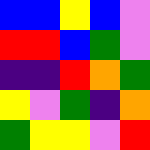[["blue", "blue", "yellow", "blue", "violet"], ["red", "red", "blue", "green", "violet"], ["indigo", "indigo", "red", "orange", "green"], ["yellow", "violet", "green", "indigo", "orange"], ["green", "yellow", "yellow", "violet", "red"]]